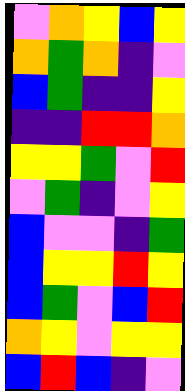[["violet", "orange", "yellow", "blue", "yellow"], ["orange", "green", "orange", "indigo", "violet"], ["blue", "green", "indigo", "indigo", "yellow"], ["indigo", "indigo", "red", "red", "orange"], ["yellow", "yellow", "green", "violet", "red"], ["violet", "green", "indigo", "violet", "yellow"], ["blue", "violet", "violet", "indigo", "green"], ["blue", "yellow", "yellow", "red", "yellow"], ["blue", "green", "violet", "blue", "red"], ["orange", "yellow", "violet", "yellow", "yellow"], ["blue", "red", "blue", "indigo", "violet"]]